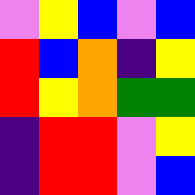[["violet", "yellow", "blue", "violet", "blue"], ["red", "blue", "orange", "indigo", "yellow"], ["red", "yellow", "orange", "green", "green"], ["indigo", "red", "red", "violet", "yellow"], ["indigo", "red", "red", "violet", "blue"]]